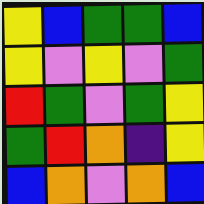[["yellow", "blue", "green", "green", "blue"], ["yellow", "violet", "yellow", "violet", "green"], ["red", "green", "violet", "green", "yellow"], ["green", "red", "orange", "indigo", "yellow"], ["blue", "orange", "violet", "orange", "blue"]]